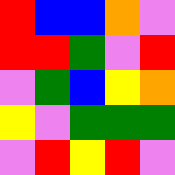[["red", "blue", "blue", "orange", "violet"], ["red", "red", "green", "violet", "red"], ["violet", "green", "blue", "yellow", "orange"], ["yellow", "violet", "green", "green", "green"], ["violet", "red", "yellow", "red", "violet"]]